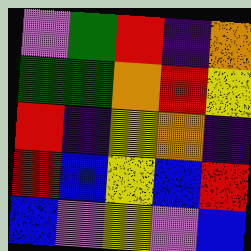[["violet", "green", "red", "indigo", "orange"], ["green", "green", "orange", "red", "yellow"], ["red", "indigo", "yellow", "orange", "indigo"], ["red", "blue", "yellow", "blue", "red"], ["blue", "violet", "yellow", "violet", "blue"]]